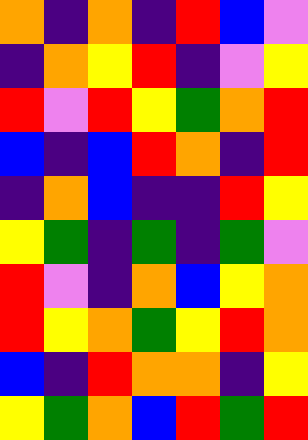[["orange", "indigo", "orange", "indigo", "red", "blue", "violet"], ["indigo", "orange", "yellow", "red", "indigo", "violet", "yellow"], ["red", "violet", "red", "yellow", "green", "orange", "red"], ["blue", "indigo", "blue", "red", "orange", "indigo", "red"], ["indigo", "orange", "blue", "indigo", "indigo", "red", "yellow"], ["yellow", "green", "indigo", "green", "indigo", "green", "violet"], ["red", "violet", "indigo", "orange", "blue", "yellow", "orange"], ["red", "yellow", "orange", "green", "yellow", "red", "orange"], ["blue", "indigo", "red", "orange", "orange", "indigo", "yellow"], ["yellow", "green", "orange", "blue", "red", "green", "red"]]